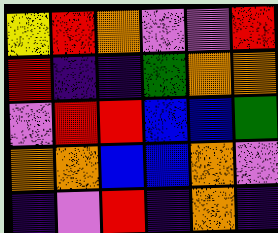[["yellow", "red", "orange", "violet", "violet", "red"], ["red", "indigo", "indigo", "green", "orange", "orange"], ["violet", "red", "red", "blue", "blue", "green"], ["orange", "orange", "blue", "blue", "orange", "violet"], ["indigo", "violet", "red", "indigo", "orange", "indigo"]]